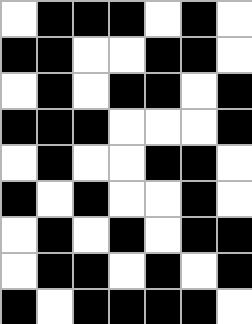[["white", "black", "black", "black", "white", "black", "white"], ["black", "black", "white", "white", "black", "black", "white"], ["white", "black", "white", "black", "black", "white", "black"], ["black", "black", "black", "white", "white", "white", "black"], ["white", "black", "white", "white", "black", "black", "white"], ["black", "white", "black", "white", "white", "black", "white"], ["white", "black", "white", "black", "white", "black", "black"], ["white", "black", "black", "white", "black", "white", "black"], ["black", "white", "black", "black", "black", "black", "white"]]